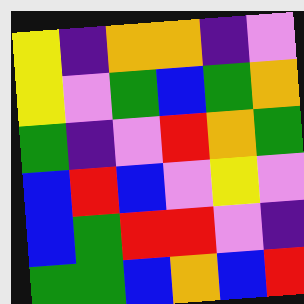[["yellow", "indigo", "orange", "orange", "indigo", "violet"], ["yellow", "violet", "green", "blue", "green", "orange"], ["green", "indigo", "violet", "red", "orange", "green"], ["blue", "red", "blue", "violet", "yellow", "violet"], ["blue", "green", "red", "red", "violet", "indigo"], ["green", "green", "blue", "orange", "blue", "red"]]